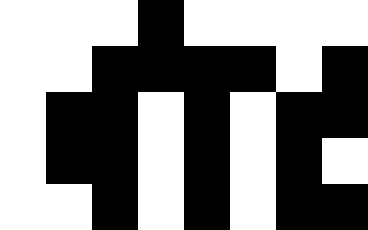[["white", "white", "white", "black", "white", "white", "white", "white"], ["white", "white", "black", "black", "black", "black", "white", "black"], ["white", "black", "black", "white", "black", "white", "black", "black"], ["white", "black", "black", "white", "black", "white", "black", "white"], ["white", "white", "black", "white", "black", "white", "black", "black"]]